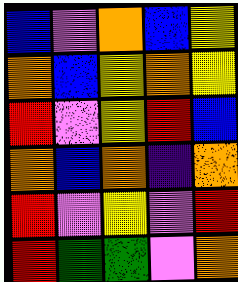[["blue", "violet", "orange", "blue", "yellow"], ["orange", "blue", "yellow", "orange", "yellow"], ["red", "violet", "yellow", "red", "blue"], ["orange", "blue", "orange", "indigo", "orange"], ["red", "violet", "yellow", "violet", "red"], ["red", "green", "green", "violet", "orange"]]